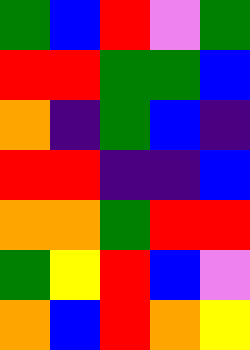[["green", "blue", "red", "violet", "green"], ["red", "red", "green", "green", "blue"], ["orange", "indigo", "green", "blue", "indigo"], ["red", "red", "indigo", "indigo", "blue"], ["orange", "orange", "green", "red", "red"], ["green", "yellow", "red", "blue", "violet"], ["orange", "blue", "red", "orange", "yellow"]]